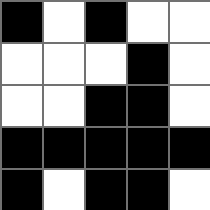[["black", "white", "black", "white", "white"], ["white", "white", "white", "black", "white"], ["white", "white", "black", "black", "white"], ["black", "black", "black", "black", "black"], ["black", "white", "black", "black", "white"]]